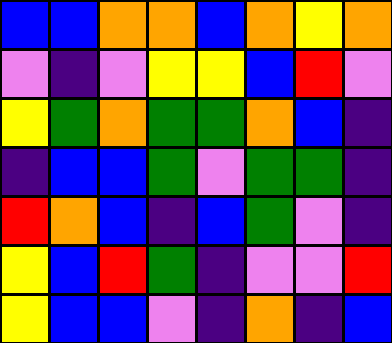[["blue", "blue", "orange", "orange", "blue", "orange", "yellow", "orange"], ["violet", "indigo", "violet", "yellow", "yellow", "blue", "red", "violet"], ["yellow", "green", "orange", "green", "green", "orange", "blue", "indigo"], ["indigo", "blue", "blue", "green", "violet", "green", "green", "indigo"], ["red", "orange", "blue", "indigo", "blue", "green", "violet", "indigo"], ["yellow", "blue", "red", "green", "indigo", "violet", "violet", "red"], ["yellow", "blue", "blue", "violet", "indigo", "orange", "indigo", "blue"]]